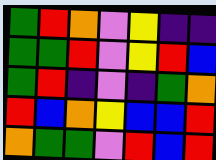[["green", "red", "orange", "violet", "yellow", "indigo", "indigo"], ["green", "green", "red", "violet", "yellow", "red", "blue"], ["green", "red", "indigo", "violet", "indigo", "green", "orange"], ["red", "blue", "orange", "yellow", "blue", "blue", "red"], ["orange", "green", "green", "violet", "red", "blue", "red"]]